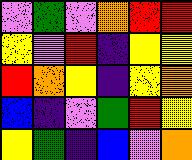[["violet", "green", "violet", "orange", "red", "red"], ["yellow", "violet", "red", "indigo", "yellow", "yellow"], ["red", "orange", "yellow", "indigo", "yellow", "orange"], ["blue", "indigo", "violet", "green", "red", "yellow"], ["yellow", "green", "indigo", "blue", "violet", "orange"]]